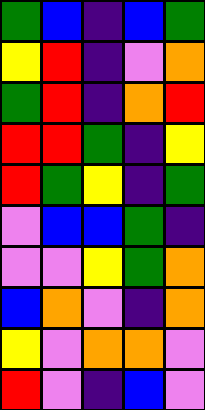[["green", "blue", "indigo", "blue", "green"], ["yellow", "red", "indigo", "violet", "orange"], ["green", "red", "indigo", "orange", "red"], ["red", "red", "green", "indigo", "yellow"], ["red", "green", "yellow", "indigo", "green"], ["violet", "blue", "blue", "green", "indigo"], ["violet", "violet", "yellow", "green", "orange"], ["blue", "orange", "violet", "indigo", "orange"], ["yellow", "violet", "orange", "orange", "violet"], ["red", "violet", "indigo", "blue", "violet"]]